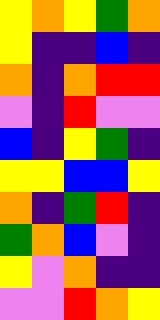[["yellow", "orange", "yellow", "green", "orange"], ["yellow", "indigo", "indigo", "blue", "indigo"], ["orange", "indigo", "orange", "red", "red"], ["violet", "indigo", "red", "violet", "violet"], ["blue", "indigo", "yellow", "green", "indigo"], ["yellow", "yellow", "blue", "blue", "yellow"], ["orange", "indigo", "green", "red", "indigo"], ["green", "orange", "blue", "violet", "indigo"], ["yellow", "violet", "orange", "indigo", "indigo"], ["violet", "violet", "red", "orange", "yellow"]]